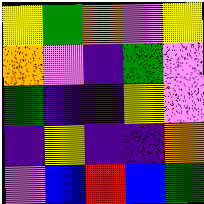[["yellow", "green", "orange", "violet", "yellow"], ["orange", "violet", "indigo", "green", "violet"], ["green", "indigo", "indigo", "yellow", "violet"], ["indigo", "yellow", "indigo", "indigo", "orange"], ["violet", "blue", "red", "blue", "green"]]